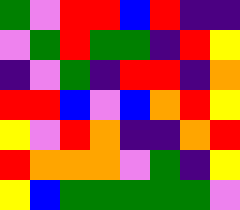[["green", "violet", "red", "red", "blue", "red", "indigo", "indigo"], ["violet", "green", "red", "green", "green", "indigo", "red", "yellow"], ["indigo", "violet", "green", "indigo", "red", "red", "indigo", "orange"], ["red", "red", "blue", "violet", "blue", "orange", "red", "yellow"], ["yellow", "violet", "red", "orange", "indigo", "indigo", "orange", "red"], ["red", "orange", "orange", "orange", "violet", "green", "indigo", "yellow"], ["yellow", "blue", "green", "green", "green", "green", "green", "violet"]]